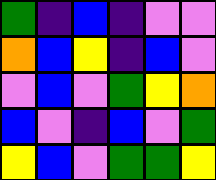[["green", "indigo", "blue", "indigo", "violet", "violet"], ["orange", "blue", "yellow", "indigo", "blue", "violet"], ["violet", "blue", "violet", "green", "yellow", "orange"], ["blue", "violet", "indigo", "blue", "violet", "green"], ["yellow", "blue", "violet", "green", "green", "yellow"]]